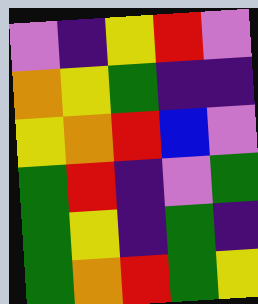[["violet", "indigo", "yellow", "red", "violet"], ["orange", "yellow", "green", "indigo", "indigo"], ["yellow", "orange", "red", "blue", "violet"], ["green", "red", "indigo", "violet", "green"], ["green", "yellow", "indigo", "green", "indigo"], ["green", "orange", "red", "green", "yellow"]]